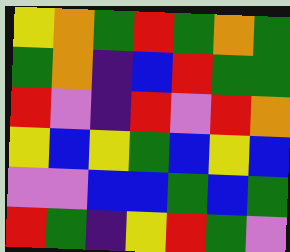[["yellow", "orange", "green", "red", "green", "orange", "green"], ["green", "orange", "indigo", "blue", "red", "green", "green"], ["red", "violet", "indigo", "red", "violet", "red", "orange"], ["yellow", "blue", "yellow", "green", "blue", "yellow", "blue"], ["violet", "violet", "blue", "blue", "green", "blue", "green"], ["red", "green", "indigo", "yellow", "red", "green", "violet"]]